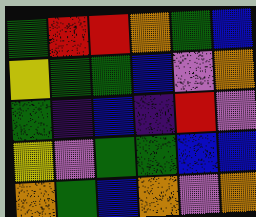[["green", "red", "red", "orange", "green", "blue"], ["yellow", "green", "green", "blue", "violet", "orange"], ["green", "indigo", "blue", "indigo", "red", "violet"], ["yellow", "violet", "green", "green", "blue", "blue"], ["orange", "green", "blue", "orange", "violet", "orange"]]